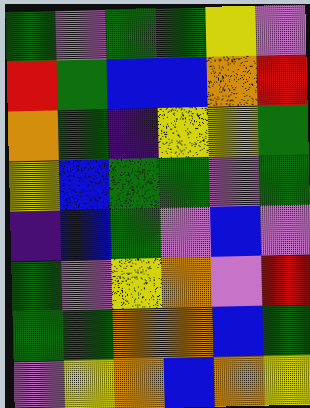[["green", "violet", "green", "green", "yellow", "violet"], ["red", "green", "blue", "blue", "orange", "red"], ["orange", "green", "indigo", "yellow", "yellow", "green"], ["yellow", "blue", "green", "green", "violet", "green"], ["indigo", "blue", "green", "violet", "blue", "violet"], ["green", "violet", "yellow", "orange", "violet", "red"], ["green", "green", "orange", "orange", "blue", "green"], ["violet", "yellow", "orange", "blue", "orange", "yellow"]]